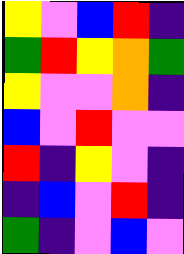[["yellow", "violet", "blue", "red", "indigo"], ["green", "red", "yellow", "orange", "green"], ["yellow", "violet", "violet", "orange", "indigo"], ["blue", "violet", "red", "violet", "violet"], ["red", "indigo", "yellow", "violet", "indigo"], ["indigo", "blue", "violet", "red", "indigo"], ["green", "indigo", "violet", "blue", "violet"]]